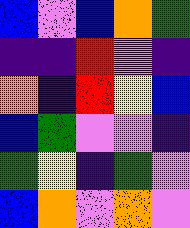[["blue", "violet", "blue", "orange", "green"], ["indigo", "indigo", "red", "violet", "indigo"], ["orange", "indigo", "red", "yellow", "blue"], ["blue", "green", "violet", "violet", "indigo"], ["green", "yellow", "indigo", "green", "violet"], ["blue", "orange", "violet", "orange", "violet"]]